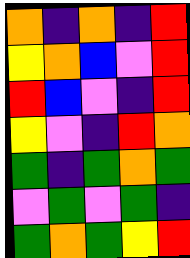[["orange", "indigo", "orange", "indigo", "red"], ["yellow", "orange", "blue", "violet", "red"], ["red", "blue", "violet", "indigo", "red"], ["yellow", "violet", "indigo", "red", "orange"], ["green", "indigo", "green", "orange", "green"], ["violet", "green", "violet", "green", "indigo"], ["green", "orange", "green", "yellow", "red"]]